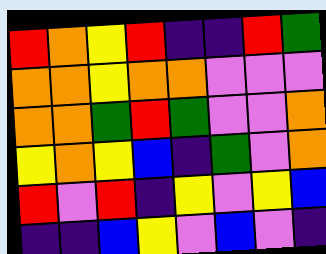[["red", "orange", "yellow", "red", "indigo", "indigo", "red", "green"], ["orange", "orange", "yellow", "orange", "orange", "violet", "violet", "violet"], ["orange", "orange", "green", "red", "green", "violet", "violet", "orange"], ["yellow", "orange", "yellow", "blue", "indigo", "green", "violet", "orange"], ["red", "violet", "red", "indigo", "yellow", "violet", "yellow", "blue"], ["indigo", "indigo", "blue", "yellow", "violet", "blue", "violet", "indigo"]]